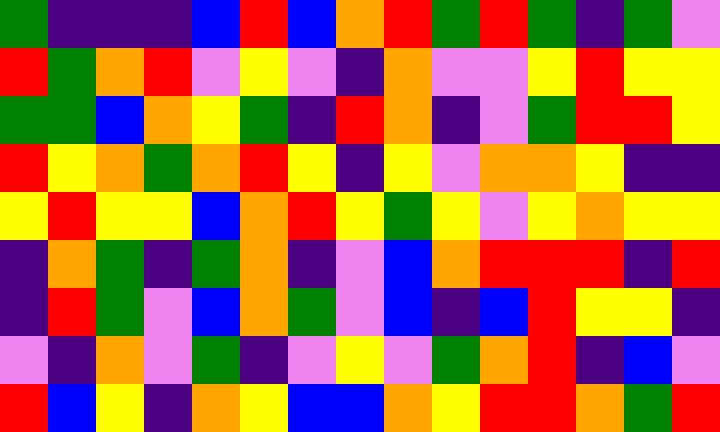[["green", "indigo", "indigo", "indigo", "blue", "red", "blue", "orange", "red", "green", "red", "green", "indigo", "green", "violet"], ["red", "green", "orange", "red", "violet", "yellow", "violet", "indigo", "orange", "violet", "violet", "yellow", "red", "yellow", "yellow"], ["green", "green", "blue", "orange", "yellow", "green", "indigo", "red", "orange", "indigo", "violet", "green", "red", "red", "yellow"], ["red", "yellow", "orange", "green", "orange", "red", "yellow", "indigo", "yellow", "violet", "orange", "orange", "yellow", "indigo", "indigo"], ["yellow", "red", "yellow", "yellow", "blue", "orange", "red", "yellow", "green", "yellow", "violet", "yellow", "orange", "yellow", "yellow"], ["indigo", "orange", "green", "indigo", "green", "orange", "indigo", "violet", "blue", "orange", "red", "red", "red", "indigo", "red"], ["indigo", "red", "green", "violet", "blue", "orange", "green", "violet", "blue", "indigo", "blue", "red", "yellow", "yellow", "indigo"], ["violet", "indigo", "orange", "violet", "green", "indigo", "violet", "yellow", "violet", "green", "orange", "red", "indigo", "blue", "violet"], ["red", "blue", "yellow", "indigo", "orange", "yellow", "blue", "blue", "orange", "yellow", "red", "red", "orange", "green", "red"]]